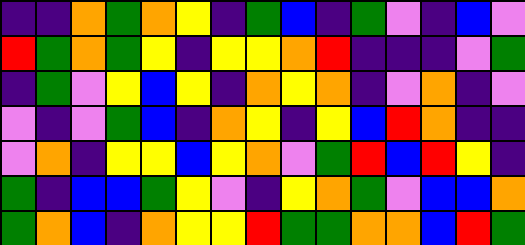[["indigo", "indigo", "orange", "green", "orange", "yellow", "indigo", "green", "blue", "indigo", "green", "violet", "indigo", "blue", "violet"], ["red", "green", "orange", "green", "yellow", "indigo", "yellow", "yellow", "orange", "red", "indigo", "indigo", "indigo", "violet", "green"], ["indigo", "green", "violet", "yellow", "blue", "yellow", "indigo", "orange", "yellow", "orange", "indigo", "violet", "orange", "indigo", "violet"], ["violet", "indigo", "violet", "green", "blue", "indigo", "orange", "yellow", "indigo", "yellow", "blue", "red", "orange", "indigo", "indigo"], ["violet", "orange", "indigo", "yellow", "yellow", "blue", "yellow", "orange", "violet", "green", "red", "blue", "red", "yellow", "indigo"], ["green", "indigo", "blue", "blue", "green", "yellow", "violet", "indigo", "yellow", "orange", "green", "violet", "blue", "blue", "orange"], ["green", "orange", "blue", "indigo", "orange", "yellow", "yellow", "red", "green", "green", "orange", "orange", "blue", "red", "green"]]